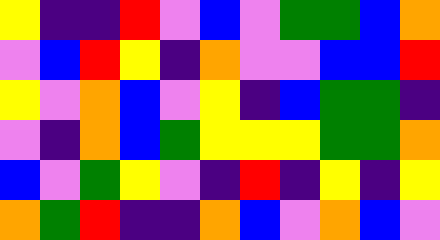[["yellow", "indigo", "indigo", "red", "violet", "blue", "violet", "green", "green", "blue", "orange"], ["violet", "blue", "red", "yellow", "indigo", "orange", "violet", "violet", "blue", "blue", "red"], ["yellow", "violet", "orange", "blue", "violet", "yellow", "indigo", "blue", "green", "green", "indigo"], ["violet", "indigo", "orange", "blue", "green", "yellow", "yellow", "yellow", "green", "green", "orange"], ["blue", "violet", "green", "yellow", "violet", "indigo", "red", "indigo", "yellow", "indigo", "yellow"], ["orange", "green", "red", "indigo", "indigo", "orange", "blue", "violet", "orange", "blue", "violet"]]